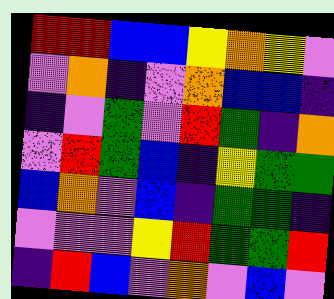[["red", "red", "blue", "blue", "yellow", "orange", "yellow", "violet"], ["violet", "orange", "indigo", "violet", "orange", "blue", "blue", "indigo"], ["indigo", "violet", "green", "violet", "red", "green", "indigo", "orange"], ["violet", "red", "green", "blue", "indigo", "yellow", "green", "green"], ["blue", "orange", "violet", "blue", "indigo", "green", "green", "indigo"], ["violet", "violet", "violet", "yellow", "red", "green", "green", "red"], ["indigo", "red", "blue", "violet", "orange", "violet", "blue", "violet"]]